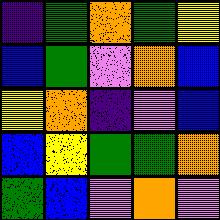[["indigo", "green", "orange", "green", "yellow"], ["blue", "green", "violet", "orange", "blue"], ["yellow", "orange", "indigo", "violet", "blue"], ["blue", "yellow", "green", "green", "orange"], ["green", "blue", "violet", "orange", "violet"]]